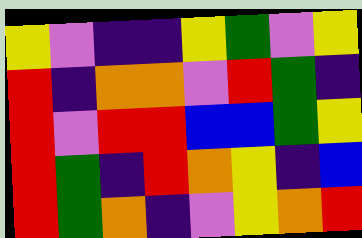[["yellow", "violet", "indigo", "indigo", "yellow", "green", "violet", "yellow"], ["red", "indigo", "orange", "orange", "violet", "red", "green", "indigo"], ["red", "violet", "red", "red", "blue", "blue", "green", "yellow"], ["red", "green", "indigo", "red", "orange", "yellow", "indigo", "blue"], ["red", "green", "orange", "indigo", "violet", "yellow", "orange", "red"]]